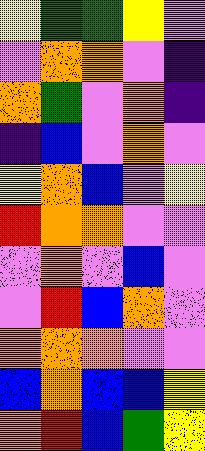[["yellow", "green", "green", "yellow", "violet"], ["violet", "orange", "orange", "violet", "indigo"], ["orange", "green", "violet", "orange", "indigo"], ["indigo", "blue", "violet", "orange", "violet"], ["yellow", "orange", "blue", "violet", "yellow"], ["red", "orange", "orange", "violet", "violet"], ["violet", "orange", "violet", "blue", "violet"], ["violet", "red", "blue", "orange", "violet"], ["orange", "orange", "orange", "violet", "violet"], ["blue", "orange", "blue", "blue", "yellow"], ["orange", "red", "blue", "green", "yellow"]]